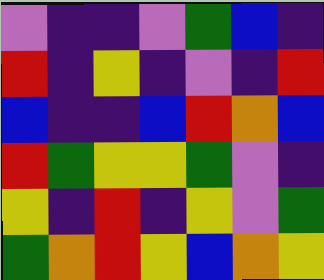[["violet", "indigo", "indigo", "violet", "green", "blue", "indigo"], ["red", "indigo", "yellow", "indigo", "violet", "indigo", "red"], ["blue", "indigo", "indigo", "blue", "red", "orange", "blue"], ["red", "green", "yellow", "yellow", "green", "violet", "indigo"], ["yellow", "indigo", "red", "indigo", "yellow", "violet", "green"], ["green", "orange", "red", "yellow", "blue", "orange", "yellow"]]